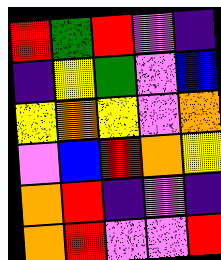[["red", "green", "red", "violet", "indigo"], ["indigo", "yellow", "green", "violet", "blue"], ["yellow", "orange", "yellow", "violet", "orange"], ["violet", "blue", "red", "orange", "yellow"], ["orange", "red", "indigo", "violet", "indigo"], ["orange", "red", "violet", "violet", "red"]]